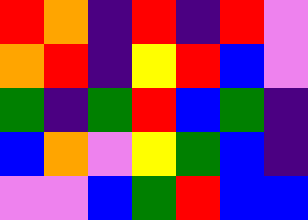[["red", "orange", "indigo", "red", "indigo", "red", "violet"], ["orange", "red", "indigo", "yellow", "red", "blue", "violet"], ["green", "indigo", "green", "red", "blue", "green", "indigo"], ["blue", "orange", "violet", "yellow", "green", "blue", "indigo"], ["violet", "violet", "blue", "green", "red", "blue", "blue"]]